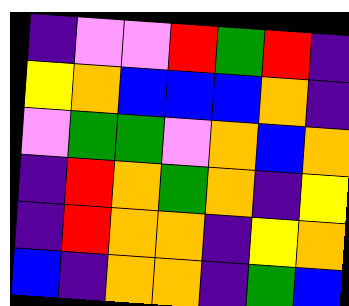[["indigo", "violet", "violet", "red", "green", "red", "indigo"], ["yellow", "orange", "blue", "blue", "blue", "orange", "indigo"], ["violet", "green", "green", "violet", "orange", "blue", "orange"], ["indigo", "red", "orange", "green", "orange", "indigo", "yellow"], ["indigo", "red", "orange", "orange", "indigo", "yellow", "orange"], ["blue", "indigo", "orange", "orange", "indigo", "green", "blue"]]